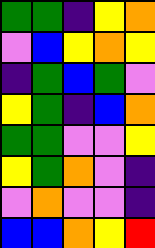[["green", "green", "indigo", "yellow", "orange"], ["violet", "blue", "yellow", "orange", "yellow"], ["indigo", "green", "blue", "green", "violet"], ["yellow", "green", "indigo", "blue", "orange"], ["green", "green", "violet", "violet", "yellow"], ["yellow", "green", "orange", "violet", "indigo"], ["violet", "orange", "violet", "violet", "indigo"], ["blue", "blue", "orange", "yellow", "red"]]